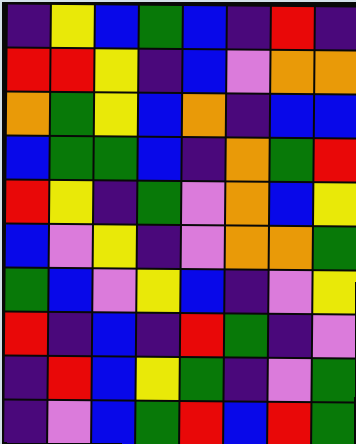[["indigo", "yellow", "blue", "green", "blue", "indigo", "red", "indigo"], ["red", "red", "yellow", "indigo", "blue", "violet", "orange", "orange"], ["orange", "green", "yellow", "blue", "orange", "indigo", "blue", "blue"], ["blue", "green", "green", "blue", "indigo", "orange", "green", "red"], ["red", "yellow", "indigo", "green", "violet", "orange", "blue", "yellow"], ["blue", "violet", "yellow", "indigo", "violet", "orange", "orange", "green"], ["green", "blue", "violet", "yellow", "blue", "indigo", "violet", "yellow"], ["red", "indigo", "blue", "indigo", "red", "green", "indigo", "violet"], ["indigo", "red", "blue", "yellow", "green", "indigo", "violet", "green"], ["indigo", "violet", "blue", "green", "red", "blue", "red", "green"]]